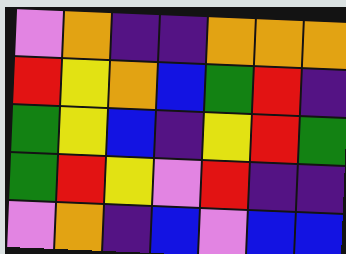[["violet", "orange", "indigo", "indigo", "orange", "orange", "orange"], ["red", "yellow", "orange", "blue", "green", "red", "indigo"], ["green", "yellow", "blue", "indigo", "yellow", "red", "green"], ["green", "red", "yellow", "violet", "red", "indigo", "indigo"], ["violet", "orange", "indigo", "blue", "violet", "blue", "blue"]]